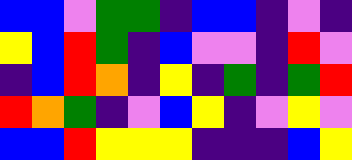[["blue", "blue", "violet", "green", "green", "indigo", "blue", "blue", "indigo", "violet", "indigo"], ["yellow", "blue", "red", "green", "indigo", "blue", "violet", "violet", "indigo", "red", "violet"], ["indigo", "blue", "red", "orange", "indigo", "yellow", "indigo", "green", "indigo", "green", "red"], ["red", "orange", "green", "indigo", "violet", "blue", "yellow", "indigo", "violet", "yellow", "violet"], ["blue", "blue", "red", "yellow", "yellow", "yellow", "indigo", "indigo", "indigo", "blue", "yellow"]]